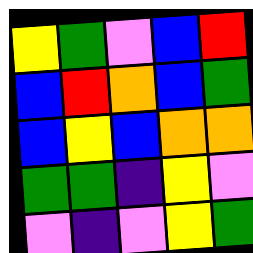[["yellow", "green", "violet", "blue", "red"], ["blue", "red", "orange", "blue", "green"], ["blue", "yellow", "blue", "orange", "orange"], ["green", "green", "indigo", "yellow", "violet"], ["violet", "indigo", "violet", "yellow", "green"]]